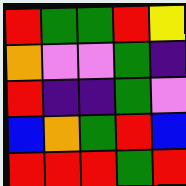[["red", "green", "green", "red", "yellow"], ["orange", "violet", "violet", "green", "indigo"], ["red", "indigo", "indigo", "green", "violet"], ["blue", "orange", "green", "red", "blue"], ["red", "red", "red", "green", "red"]]